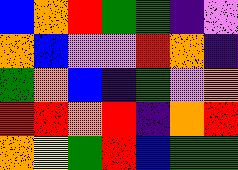[["blue", "orange", "red", "green", "green", "indigo", "violet"], ["orange", "blue", "violet", "violet", "red", "orange", "indigo"], ["green", "orange", "blue", "indigo", "green", "violet", "orange"], ["red", "red", "orange", "red", "indigo", "orange", "red"], ["orange", "yellow", "green", "red", "blue", "green", "green"]]